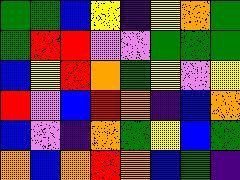[["green", "green", "blue", "yellow", "indigo", "yellow", "orange", "green"], ["green", "red", "red", "violet", "violet", "green", "green", "green"], ["blue", "yellow", "red", "orange", "green", "yellow", "violet", "yellow"], ["red", "violet", "blue", "red", "orange", "indigo", "blue", "orange"], ["blue", "violet", "indigo", "orange", "green", "yellow", "blue", "green"], ["orange", "blue", "orange", "red", "orange", "blue", "green", "indigo"]]